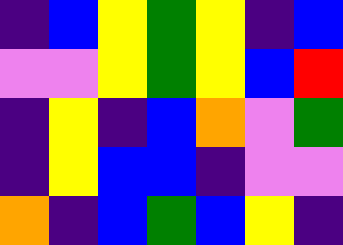[["indigo", "blue", "yellow", "green", "yellow", "indigo", "blue"], ["violet", "violet", "yellow", "green", "yellow", "blue", "red"], ["indigo", "yellow", "indigo", "blue", "orange", "violet", "green"], ["indigo", "yellow", "blue", "blue", "indigo", "violet", "violet"], ["orange", "indigo", "blue", "green", "blue", "yellow", "indigo"]]